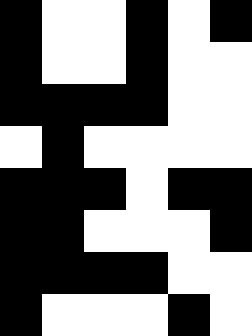[["black", "white", "white", "black", "white", "black"], ["black", "white", "white", "black", "white", "white"], ["black", "black", "black", "black", "white", "white"], ["white", "black", "white", "white", "white", "white"], ["black", "black", "black", "white", "black", "black"], ["black", "black", "white", "white", "white", "black"], ["black", "black", "black", "black", "white", "white"], ["black", "white", "white", "white", "black", "white"]]